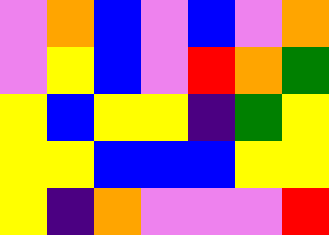[["violet", "orange", "blue", "violet", "blue", "violet", "orange"], ["violet", "yellow", "blue", "violet", "red", "orange", "green"], ["yellow", "blue", "yellow", "yellow", "indigo", "green", "yellow"], ["yellow", "yellow", "blue", "blue", "blue", "yellow", "yellow"], ["yellow", "indigo", "orange", "violet", "violet", "violet", "red"]]